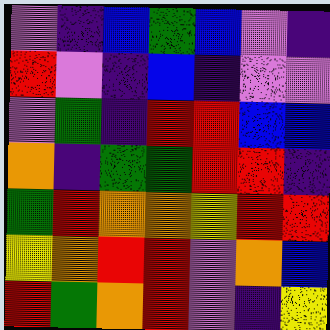[["violet", "indigo", "blue", "green", "blue", "violet", "indigo"], ["red", "violet", "indigo", "blue", "indigo", "violet", "violet"], ["violet", "green", "indigo", "red", "red", "blue", "blue"], ["orange", "indigo", "green", "green", "red", "red", "indigo"], ["green", "red", "orange", "orange", "yellow", "red", "red"], ["yellow", "orange", "red", "red", "violet", "orange", "blue"], ["red", "green", "orange", "red", "violet", "indigo", "yellow"]]